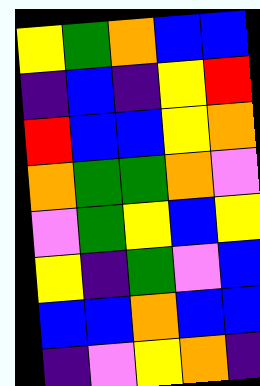[["yellow", "green", "orange", "blue", "blue"], ["indigo", "blue", "indigo", "yellow", "red"], ["red", "blue", "blue", "yellow", "orange"], ["orange", "green", "green", "orange", "violet"], ["violet", "green", "yellow", "blue", "yellow"], ["yellow", "indigo", "green", "violet", "blue"], ["blue", "blue", "orange", "blue", "blue"], ["indigo", "violet", "yellow", "orange", "indigo"]]